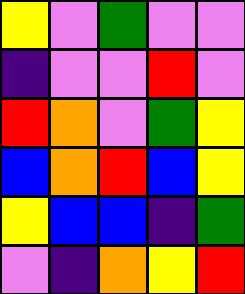[["yellow", "violet", "green", "violet", "violet"], ["indigo", "violet", "violet", "red", "violet"], ["red", "orange", "violet", "green", "yellow"], ["blue", "orange", "red", "blue", "yellow"], ["yellow", "blue", "blue", "indigo", "green"], ["violet", "indigo", "orange", "yellow", "red"]]